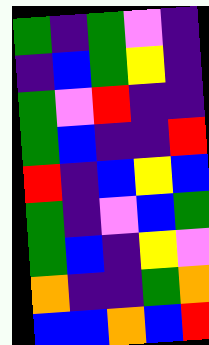[["green", "indigo", "green", "violet", "indigo"], ["indigo", "blue", "green", "yellow", "indigo"], ["green", "violet", "red", "indigo", "indigo"], ["green", "blue", "indigo", "indigo", "red"], ["red", "indigo", "blue", "yellow", "blue"], ["green", "indigo", "violet", "blue", "green"], ["green", "blue", "indigo", "yellow", "violet"], ["orange", "indigo", "indigo", "green", "orange"], ["blue", "blue", "orange", "blue", "red"]]